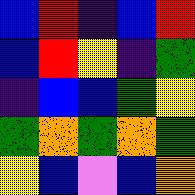[["blue", "red", "indigo", "blue", "red"], ["blue", "red", "yellow", "indigo", "green"], ["indigo", "blue", "blue", "green", "yellow"], ["green", "orange", "green", "orange", "green"], ["yellow", "blue", "violet", "blue", "orange"]]